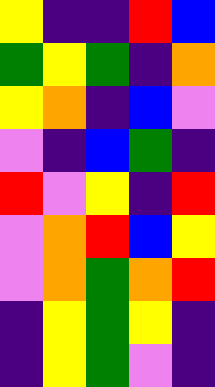[["yellow", "indigo", "indigo", "red", "blue"], ["green", "yellow", "green", "indigo", "orange"], ["yellow", "orange", "indigo", "blue", "violet"], ["violet", "indigo", "blue", "green", "indigo"], ["red", "violet", "yellow", "indigo", "red"], ["violet", "orange", "red", "blue", "yellow"], ["violet", "orange", "green", "orange", "red"], ["indigo", "yellow", "green", "yellow", "indigo"], ["indigo", "yellow", "green", "violet", "indigo"]]